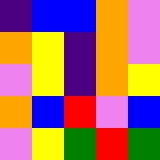[["indigo", "blue", "blue", "orange", "violet"], ["orange", "yellow", "indigo", "orange", "violet"], ["violet", "yellow", "indigo", "orange", "yellow"], ["orange", "blue", "red", "violet", "blue"], ["violet", "yellow", "green", "red", "green"]]